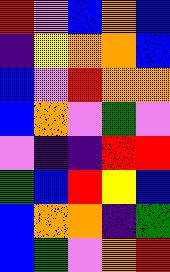[["red", "violet", "blue", "orange", "blue"], ["indigo", "yellow", "orange", "orange", "blue"], ["blue", "violet", "red", "orange", "orange"], ["blue", "orange", "violet", "green", "violet"], ["violet", "indigo", "indigo", "red", "red"], ["green", "blue", "red", "yellow", "blue"], ["blue", "orange", "orange", "indigo", "green"], ["blue", "green", "violet", "orange", "red"]]